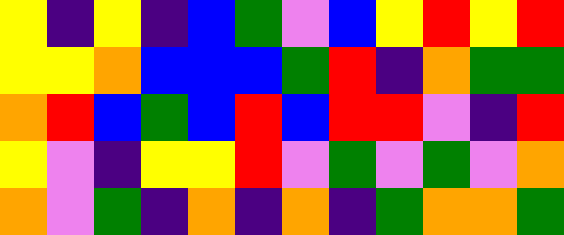[["yellow", "indigo", "yellow", "indigo", "blue", "green", "violet", "blue", "yellow", "red", "yellow", "red"], ["yellow", "yellow", "orange", "blue", "blue", "blue", "green", "red", "indigo", "orange", "green", "green"], ["orange", "red", "blue", "green", "blue", "red", "blue", "red", "red", "violet", "indigo", "red"], ["yellow", "violet", "indigo", "yellow", "yellow", "red", "violet", "green", "violet", "green", "violet", "orange"], ["orange", "violet", "green", "indigo", "orange", "indigo", "orange", "indigo", "green", "orange", "orange", "green"]]